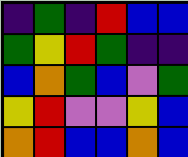[["indigo", "green", "indigo", "red", "blue", "blue"], ["green", "yellow", "red", "green", "indigo", "indigo"], ["blue", "orange", "green", "blue", "violet", "green"], ["yellow", "red", "violet", "violet", "yellow", "blue"], ["orange", "red", "blue", "blue", "orange", "blue"]]